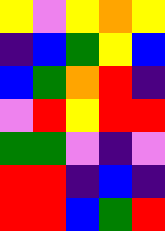[["yellow", "violet", "yellow", "orange", "yellow"], ["indigo", "blue", "green", "yellow", "blue"], ["blue", "green", "orange", "red", "indigo"], ["violet", "red", "yellow", "red", "red"], ["green", "green", "violet", "indigo", "violet"], ["red", "red", "indigo", "blue", "indigo"], ["red", "red", "blue", "green", "red"]]